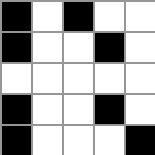[["black", "white", "black", "white", "white"], ["black", "white", "white", "black", "white"], ["white", "white", "white", "white", "white"], ["black", "white", "white", "black", "white"], ["black", "white", "white", "white", "black"]]